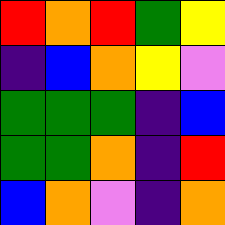[["red", "orange", "red", "green", "yellow"], ["indigo", "blue", "orange", "yellow", "violet"], ["green", "green", "green", "indigo", "blue"], ["green", "green", "orange", "indigo", "red"], ["blue", "orange", "violet", "indigo", "orange"]]